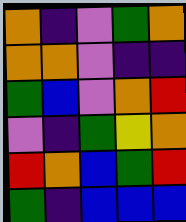[["orange", "indigo", "violet", "green", "orange"], ["orange", "orange", "violet", "indigo", "indigo"], ["green", "blue", "violet", "orange", "red"], ["violet", "indigo", "green", "yellow", "orange"], ["red", "orange", "blue", "green", "red"], ["green", "indigo", "blue", "blue", "blue"]]